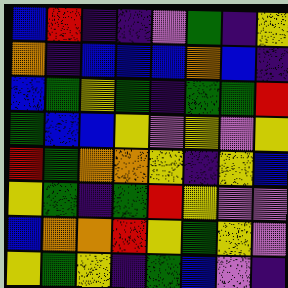[["blue", "red", "indigo", "indigo", "violet", "green", "indigo", "yellow"], ["orange", "indigo", "blue", "blue", "blue", "orange", "blue", "indigo"], ["blue", "green", "yellow", "green", "indigo", "green", "green", "red"], ["green", "blue", "blue", "yellow", "violet", "yellow", "violet", "yellow"], ["red", "green", "orange", "orange", "yellow", "indigo", "yellow", "blue"], ["yellow", "green", "indigo", "green", "red", "yellow", "violet", "violet"], ["blue", "orange", "orange", "red", "yellow", "green", "yellow", "violet"], ["yellow", "green", "yellow", "indigo", "green", "blue", "violet", "indigo"]]